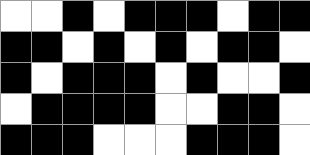[["white", "white", "black", "white", "black", "black", "black", "white", "black", "black"], ["black", "black", "white", "black", "white", "black", "white", "black", "black", "white"], ["black", "white", "black", "black", "black", "white", "black", "white", "white", "black"], ["white", "black", "black", "black", "black", "white", "white", "black", "black", "white"], ["black", "black", "black", "white", "white", "white", "black", "black", "black", "white"]]